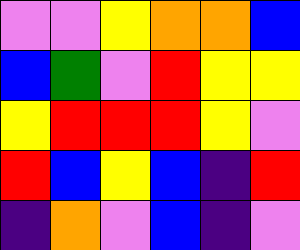[["violet", "violet", "yellow", "orange", "orange", "blue"], ["blue", "green", "violet", "red", "yellow", "yellow"], ["yellow", "red", "red", "red", "yellow", "violet"], ["red", "blue", "yellow", "blue", "indigo", "red"], ["indigo", "orange", "violet", "blue", "indigo", "violet"]]